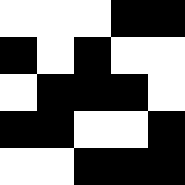[["white", "white", "white", "black", "black"], ["black", "white", "black", "white", "white"], ["white", "black", "black", "black", "white"], ["black", "black", "white", "white", "black"], ["white", "white", "black", "black", "black"]]